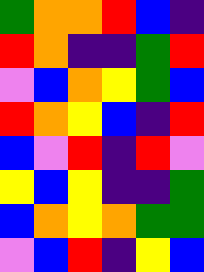[["green", "orange", "orange", "red", "blue", "indigo"], ["red", "orange", "indigo", "indigo", "green", "red"], ["violet", "blue", "orange", "yellow", "green", "blue"], ["red", "orange", "yellow", "blue", "indigo", "red"], ["blue", "violet", "red", "indigo", "red", "violet"], ["yellow", "blue", "yellow", "indigo", "indigo", "green"], ["blue", "orange", "yellow", "orange", "green", "green"], ["violet", "blue", "red", "indigo", "yellow", "blue"]]